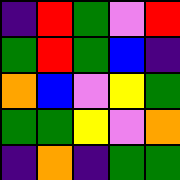[["indigo", "red", "green", "violet", "red"], ["green", "red", "green", "blue", "indigo"], ["orange", "blue", "violet", "yellow", "green"], ["green", "green", "yellow", "violet", "orange"], ["indigo", "orange", "indigo", "green", "green"]]